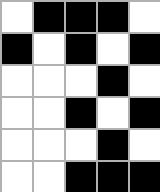[["white", "black", "black", "black", "white"], ["black", "white", "black", "white", "black"], ["white", "white", "white", "black", "white"], ["white", "white", "black", "white", "black"], ["white", "white", "white", "black", "white"], ["white", "white", "black", "black", "black"]]